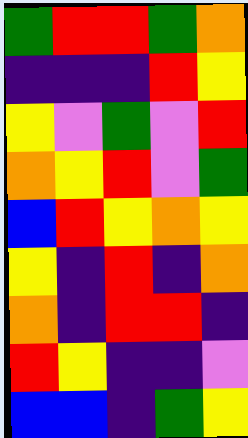[["green", "red", "red", "green", "orange"], ["indigo", "indigo", "indigo", "red", "yellow"], ["yellow", "violet", "green", "violet", "red"], ["orange", "yellow", "red", "violet", "green"], ["blue", "red", "yellow", "orange", "yellow"], ["yellow", "indigo", "red", "indigo", "orange"], ["orange", "indigo", "red", "red", "indigo"], ["red", "yellow", "indigo", "indigo", "violet"], ["blue", "blue", "indigo", "green", "yellow"]]